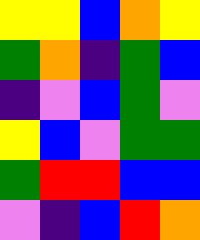[["yellow", "yellow", "blue", "orange", "yellow"], ["green", "orange", "indigo", "green", "blue"], ["indigo", "violet", "blue", "green", "violet"], ["yellow", "blue", "violet", "green", "green"], ["green", "red", "red", "blue", "blue"], ["violet", "indigo", "blue", "red", "orange"]]